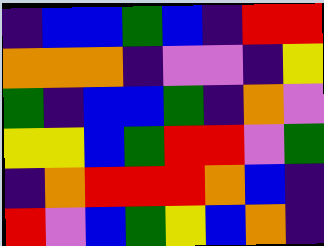[["indigo", "blue", "blue", "green", "blue", "indigo", "red", "red"], ["orange", "orange", "orange", "indigo", "violet", "violet", "indigo", "yellow"], ["green", "indigo", "blue", "blue", "green", "indigo", "orange", "violet"], ["yellow", "yellow", "blue", "green", "red", "red", "violet", "green"], ["indigo", "orange", "red", "red", "red", "orange", "blue", "indigo"], ["red", "violet", "blue", "green", "yellow", "blue", "orange", "indigo"]]